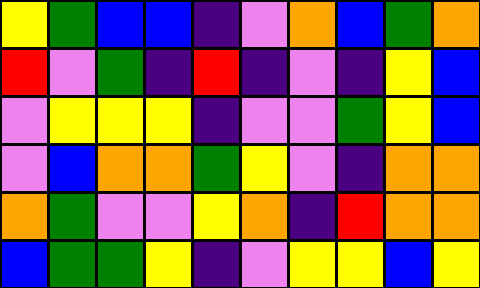[["yellow", "green", "blue", "blue", "indigo", "violet", "orange", "blue", "green", "orange"], ["red", "violet", "green", "indigo", "red", "indigo", "violet", "indigo", "yellow", "blue"], ["violet", "yellow", "yellow", "yellow", "indigo", "violet", "violet", "green", "yellow", "blue"], ["violet", "blue", "orange", "orange", "green", "yellow", "violet", "indigo", "orange", "orange"], ["orange", "green", "violet", "violet", "yellow", "orange", "indigo", "red", "orange", "orange"], ["blue", "green", "green", "yellow", "indigo", "violet", "yellow", "yellow", "blue", "yellow"]]